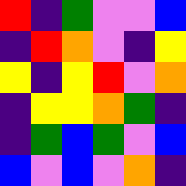[["red", "indigo", "green", "violet", "violet", "blue"], ["indigo", "red", "orange", "violet", "indigo", "yellow"], ["yellow", "indigo", "yellow", "red", "violet", "orange"], ["indigo", "yellow", "yellow", "orange", "green", "indigo"], ["indigo", "green", "blue", "green", "violet", "blue"], ["blue", "violet", "blue", "violet", "orange", "indigo"]]